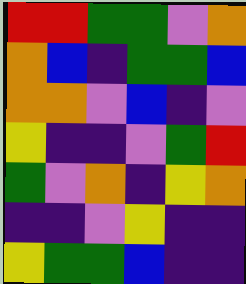[["red", "red", "green", "green", "violet", "orange"], ["orange", "blue", "indigo", "green", "green", "blue"], ["orange", "orange", "violet", "blue", "indigo", "violet"], ["yellow", "indigo", "indigo", "violet", "green", "red"], ["green", "violet", "orange", "indigo", "yellow", "orange"], ["indigo", "indigo", "violet", "yellow", "indigo", "indigo"], ["yellow", "green", "green", "blue", "indigo", "indigo"]]